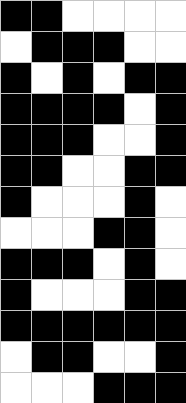[["black", "black", "white", "white", "white", "white"], ["white", "black", "black", "black", "white", "white"], ["black", "white", "black", "white", "black", "black"], ["black", "black", "black", "black", "white", "black"], ["black", "black", "black", "white", "white", "black"], ["black", "black", "white", "white", "black", "black"], ["black", "white", "white", "white", "black", "white"], ["white", "white", "white", "black", "black", "white"], ["black", "black", "black", "white", "black", "white"], ["black", "white", "white", "white", "black", "black"], ["black", "black", "black", "black", "black", "black"], ["white", "black", "black", "white", "white", "black"], ["white", "white", "white", "black", "black", "black"]]